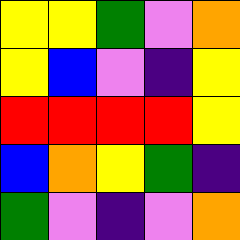[["yellow", "yellow", "green", "violet", "orange"], ["yellow", "blue", "violet", "indigo", "yellow"], ["red", "red", "red", "red", "yellow"], ["blue", "orange", "yellow", "green", "indigo"], ["green", "violet", "indigo", "violet", "orange"]]